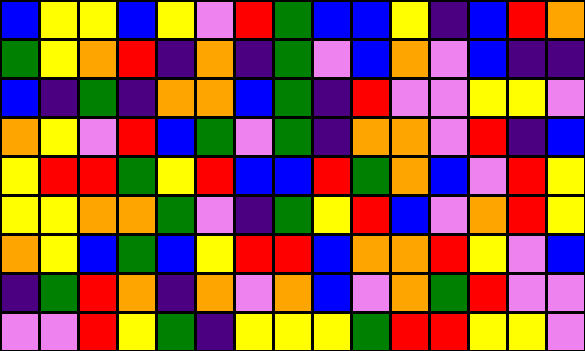[["blue", "yellow", "yellow", "blue", "yellow", "violet", "red", "green", "blue", "blue", "yellow", "indigo", "blue", "red", "orange"], ["green", "yellow", "orange", "red", "indigo", "orange", "indigo", "green", "violet", "blue", "orange", "violet", "blue", "indigo", "indigo"], ["blue", "indigo", "green", "indigo", "orange", "orange", "blue", "green", "indigo", "red", "violet", "violet", "yellow", "yellow", "violet"], ["orange", "yellow", "violet", "red", "blue", "green", "violet", "green", "indigo", "orange", "orange", "violet", "red", "indigo", "blue"], ["yellow", "red", "red", "green", "yellow", "red", "blue", "blue", "red", "green", "orange", "blue", "violet", "red", "yellow"], ["yellow", "yellow", "orange", "orange", "green", "violet", "indigo", "green", "yellow", "red", "blue", "violet", "orange", "red", "yellow"], ["orange", "yellow", "blue", "green", "blue", "yellow", "red", "red", "blue", "orange", "orange", "red", "yellow", "violet", "blue"], ["indigo", "green", "red", "orange", "indigo", "orange", "violet", "orange", "blue", "violet", "orange", "green", "red", "violet", "violet"], ["violet", "violet", "red", "yellow", "green", "indigo", "yellow", "yellow", "yellow", "green", "red", "red", "yellow", "yellow", "violet"]]